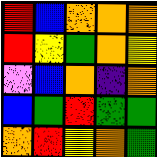[["red", "blue", "orange", "orange", "orange"], ["red", "yellow", "green", "orange", "yellow"], ["violet", "blue", "orange", "indigo", "orange"], ["blue", "green", "red", "green", "green"], ["orange", "red", "yellow", "orange", "green"]]